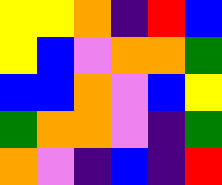[["yellow", "yellow", "orange", "indigo", "red", "blue"], ["yellow", "blue", "violet", "orange", "orange", "green"], ["blue", "blue", "orange", "violet", "blue", "yellow"], ["green", "orange", "orange", "violet", "indigo", "green"], ["orange", "violet", "indigo", "blue", "indigo", "red"]]